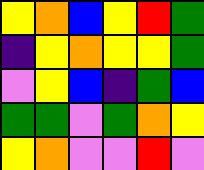[["yellow", "orange", "blue", "yellow", "red", "green"], ["indigo", "yellow", "orange", "yellow", "yellow", "green"], ["violet", "yellow", "blue", "indigo", "green", "blue"], ["green", "green", "violet", "green", "orange", "yellow"], ["yellow", "orange", "violet", "violet", "red", "violet"]]